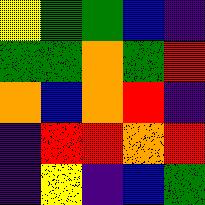[["yellow", "green", "green", "blue", "indigo"], ["green", "green", "orange", "green", "red"], ["orange", "blue", "orange", "red", "indigo"], ["indigo", "red", "red", "orange", "red"], ["indigo", "yellow", "indigo", "blue", "green"]]